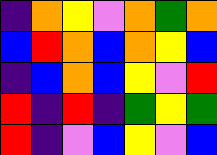[["indigo", "orange", "yellow", "violet", "orange", "green", "orange"], ["blue", "red", "orange", "blue", "orange", "yellow", "blue"], ["indigo", "blue", "orange", "blue", "yellow", "violet", "red"], ["red", "indigo", "red", "indigo", "green", "yellow", "green"], ["red", "indigo", "violet", "blue", "yellow", "violet", "blue"]]